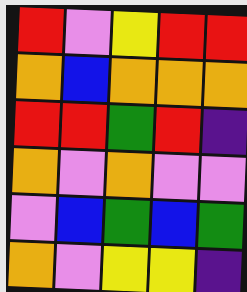[["red", "violet", "yellow", "red", "red"], ["orange", "blue", "orange", "orange", "orange"], ["red", "red", "green", "red", "indigo"], ["orange", "violet", "orange", "violet", "violet"], ["violet", "blue", "green", "blue", "green"], ["orange", "violet", "yellow", "yellow", "indigo"]]